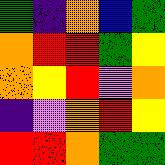[["green", "indigo", "orange", "blue", "green"], ["orange", "red", "red", "green", "yellow"], ["orange", "yellow", "red", "violet", "orange"], ["indigo", "violet", "orange", "red", "yellow"], ["red", "red", "orange", "green", "green"]]